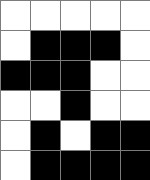[["white", "white", "white", "white", "white"], ["white", "black", "black", "black", "white"], ["black", "black", "black", "white", "white"], ["white", "white", "black", "white", "white"], ["white", "black", "white", "black", "black"], ["white", "black", "black", "black", "black"]]